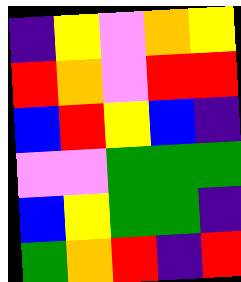[["indigo", "yellow", "violet", "orange", "yellow"], ["red", "orange", "violet", "red", "red"], ["blue", "red", "yellow", "blue", "indigo"], ["violet", "violet", "green", "green", "green"], ["blue", "yellow", "green", "green", "indigo"], ["green", "orange", "red", "indigo", "red"]]